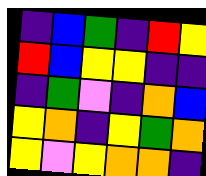[["indigo", "blue", "green", "indigo", "red", "yellow"], ["red", "blue", "yellow", "yellow", "indigo", "indigo"], ["indigo", "green", "violet", "indigo", "orange", "blue"], ["yellow", "orange", "indigo", "yellow", "green", "orange"], ["yellow", "violet", "yellow", "orange", "orange", "indigo"]]